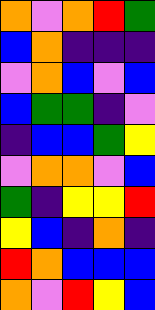[["orange", "violet", "orange", "red", "green"], ["blue", "orange", "indigo", "indigo", "indigo"], ["violet", "orange", "blue", "violet", "blue"], ["blue", "green", "green", "indigo", "violet"], ["indigo", "blue", "blue", "green", "yellow"], ["violet", "orange", "orange", "violet", "blue"], ["green", "indigo", "yellow", "yellow", "red"], ["yellow", "blue", "indigo", "orange", "indigo"], ["red", "orange", "blue", "blue", "blue"], ["orange", "violet", "red", "yellow", "blue"]]